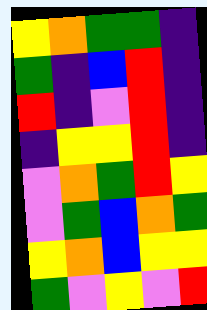[["yellow", "orange", "green", "green", "indigo"], ["green", "indigo", "blue", "red", "indigo"], ["red", "indigo", "violet", "red", "indigo"], ["indigo", "yellow", "yellow", "red", "indigo"], ["violet", "orange", "green", "red", "yellow"], ["violet", "green", "blue", "orange", "green"], ["yellow", "orange", "blue", "yellow", "yellow"], ["green", "violet", "yellow", "violet", "red"]]